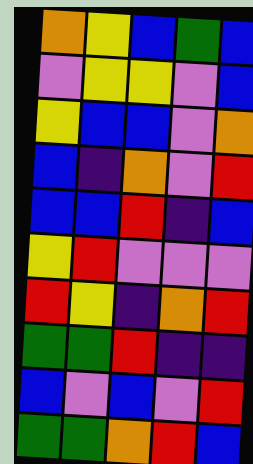[["orange", "yellow", "blue", "green", "blue"], ["violet", "yellow", "yellow", "violet", "blue"], ["yellow", "blue", "blue", "violet", "orange"], ["blue", "indigo", "orange", "violet", "red"], ["blue", "blue", "red", "indigo", "blue"], ["yellow", "red", "violet", "violet", "violet"], ["red", "yellow", "indigo", "orange", "red"], ["green", "green", "red", "indigo", "indigo"], ["blue", "violet", "blue", "violet", "red"], ["green", "green", "orange", "red", "blue"]]